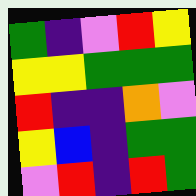[["green", "indigo", "violet", "red", "yellow"], ["yellow", "yellow", "green", "green", "green"], ["red", "indigo", "indigo", "orange", "violet"], ["yellow", "blue", "indigo", "green", "green"], ["violet", "red", "indigo", "red", "green"]]